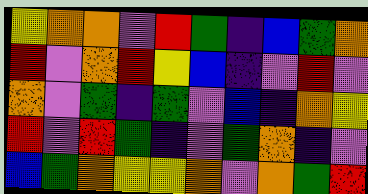[["yellow", "orange", "orange", "violet", "red", "green", "indigo", "blue", "green", "orange"], ["red", "violet", "orange", "red", "yellow", "blue", "indigo", "violet", "red", "violet"], ["orange", "violet", "green", "indigo", "green", "violet", "blue", "indigo", "orange", "yellow"], ["red", "violet", "red", "green", "indigo", "violet", "green", "orange", "indigo", "violet"], ["blue", "green", "orange", "yellow", "yellow", "orange", "violet", "orange", "green", "red"]]